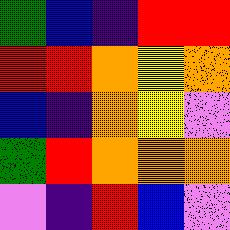[["green", "blue", "indigo", "red", "red"], ["red", "red", "orange", "yellow", "orange"], ["blue", "indigo", "orange", "yellow", "violet"], ["green", "red", "orange", "orange", "orange"], ["violet", "indigo", "red", "blue", "violet"]]